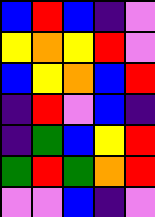[["blue", "red", "blue", "indigo", "violet"], ["yellow", "orange", "yellow", "red", "violet"], ["blue", "yellow", "orange", "blue", "red"], ["indigo", "red", "violet", "blue", "indigo"], ["indigo", "green", "blue", "yellow", "red"], ["green", "red", "green", "orange", "red"], ["violet", "violet", "blue", "indigo", "violet"]]